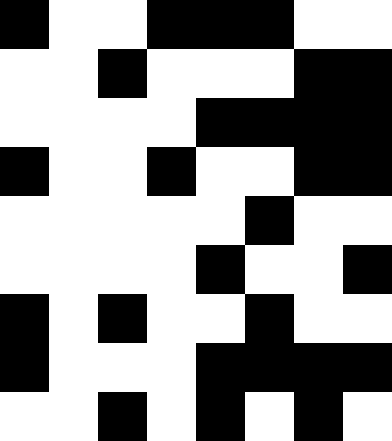[["black", "white", "white", "black", "black", "black", "white", "white"], ["white", "white", "black", "white", "white", "white", "black", "black"], ["white", "white", "white", "white", "black", "black", "black", "black"], ["black", "white", "white", "black", "white", "white", "black", "black"], ["white", "white", "white", "white", "white", "black", "white", "white"], ["white", "white", "white", "white", "black", "white", "white", "black"], ["black", "white", "black", "white", "white", "black", "white", "white"], ["black", "white", "white", "white", "black", "black", "black", "black"], ["white", "white", "black", "white", "black", "white", "black", "white"]]